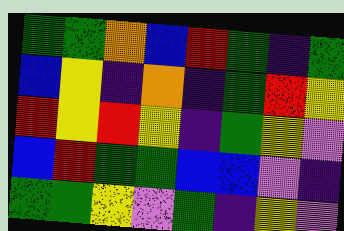[["green", "green", "orange", "blue", "red", "green", "indigo", "green"], ["blue", "yellow", "indigo", "orange", "indigo", "green", "red", "yellow"], ["red", "yellow", "red", "yellow", "indigo", "green", "yellow", "violet"], ["blue", "red", "green", "green", "blue", "blue", "violet", "indigo"], ["green", "green", "yellow", "violet", "green", "indigo", "yellow", "violet"]]